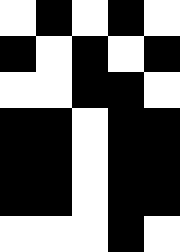[["white", "black", "white", "black", "white"], ["black", "white", "black", "white", "black"], ["white", "white", "black", "black", "white"], ["black", "black", "white", "black", "black"], ["black", "black", "white", "black", "black"], ["black", "black", "white", "black", "black"], ["white", "white", "white", "black", "white"]]